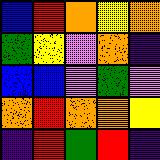[["blue", "red", "orange", "yellow", "orange"], ["green", "yellow", "violet", "orange", "indigo"], ["blue", "blue", "violet", "green", "violet"], ["orange", "red", "orange", "orange", "yellow"], ["indigo", "red", "green", "red", "indigo"]]